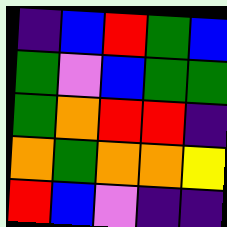[["indigo", "blue", "red", "green", "blue"], ["green", "violet", "blue", "green", "green"], ["green", "orange", "red", "red", "indigo"], ["orange", "green", "orange", "orange", "yellow"], ["red", "blue", "violet", "indigo", "indigo"]]